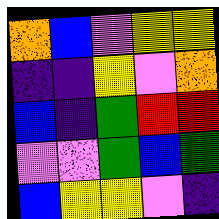[["orange", "blue", "violet", "yellow", "yellow"], ["indigo", "indigo", "yellow", "violet", "orange"], ["blue", "indigo", "green", "red", "red"], ["violet", "violet", "green", "blue", "green"], ["blue", "yellow", "yellow", "violet", "indigo"]]